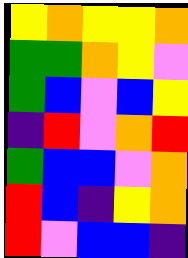[["yellow", "orange", "yellow", "yellow", "orange"], ["green", "green", "orange", "yellow", "violet"], ["green", "blue", "violet", "blue", "yellow"], ["indigo", "red", "violet", "orange", "red"], ["green", "blue", "blue", "violet", "orange"], ["red", "blue", "indigo", "yellow", "orange"], ["red", "violet", "blue", "blue", "indigo"]]